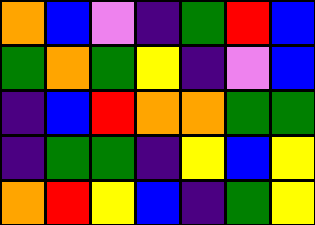[["orange", "blue", "violet", "indigo", "green", "red", "blue"], ["green", "orange", "green", "yellow", "indigo", "violet", "blue"], ["indigo", "blue", "red", "orange", "orange", "green", "green"], ["indigo", "green", "green", "indigo", "yellow", "blue", "yellow"], ["orange", "red", "yellow", "blue", "indigo", "green", "yellow"]]